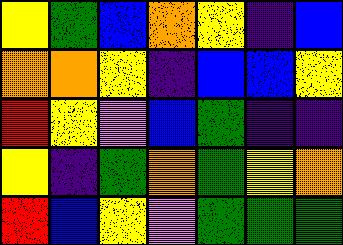[["yellow", "green", "blue", "orange", "yellow", "indigo", "blue"], ["orange", "orange", "yellow", "indigo", "blue", "blue", "yellow"], ["red", "yellow", "violet", "blue", "green", "indigo", "indigo"], ["yellow", "indigo", "green", "orange", "green", "yellow", "orange"], ["red", "blue", "yellow", "violet", "green", "green", "green"]]